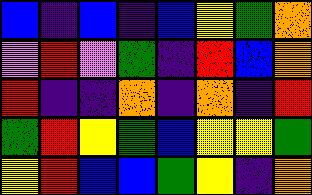[["blue", "indigo", "blue", "indigo", "blue", "yellow", "green", "orange"], ["violet", "red", "violet", "green", "indigo", "red", "blue", "orange"], ["red", "indigo", "indigo", "orange", "indigo", "orange", "indigo", "red"], ["green", "red", "yellow", "green", "blue", "yellow", "yellow", "green"], ["yellow", "red", "blue", "blue", "green", "yellow", "indigo", "orange"]]